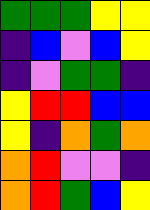[["green", "green", "green", "yellow", "yellow"], ["indigo", "blue", "violet", "blue", "yellow"], ["indigo", "violet", "green", "green", "indigo"], ["yellow", "red", "red", "blue", "blue"], ["yellow", "indigo", "orange", "green", "orange"], ["orange", "red", "violet", "violet", "indigo"], ["orange", "red", "green", "blue", "yellow"]]